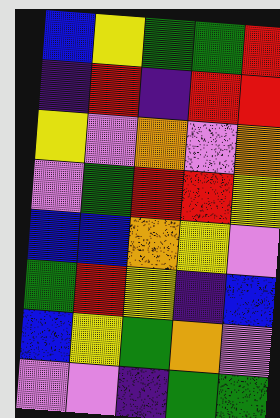[["blue", "yellow", "green", "green", "red"], ["indigo", "red", "indigo", "red", "red"], ["yellow", "violet", "orange", "violet", "orange"], ["violet", "green", "red", "red", "yellow"], ["blue", "blue", "orange", "yellow", "violet"], ["green", "red", "yellow", "indigo", "blue"], ["blue", "yellow", "green", "orange", "violet"], ["violet", "violet", "indigo", "green", "green"]]